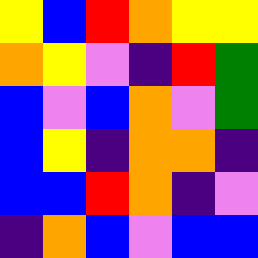[["yellow", "blue", "red", "orange", "yellow", "yellow"], ["orange", "yellow", "violet", "indigo", "red", "green"], ["blue", "violet", "blue", "orange", "violet", "green"], ["blue", "yellow", "indigo", "orange", "orange", "indigo"], ["blue", "blue", "red", "orange", "indigo", "violet"], ["indigo", "orange", "blue", "violet", "blue", "blue"]]